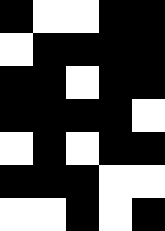[["black", "white", "white", "black", "black"], ["white", "black", "black", "black", "black"], ["black", "black", "white", "black", "black"], ["black", "black", "black", "black", "white"], ["white", "black", "white", "black", "black"], ["black", "black", "black", "white", "white"], ["white", "white", "black", "white", "black"]]